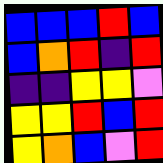[["blue", "blue", "blue", "red", "blue"], ["blue", "orange", "red", "indigo", "red"], ["indigo", "indigo", "yellow", "yellow", "violet"], ["yellow", "yellow", "red", "blue", "red"], ["yellow", "orange", "blue", "violet", "red"]]